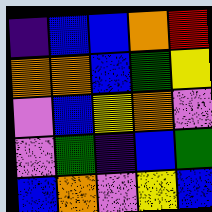[["indigo", "blue", "blue", "orange", "red"], ["orange", "orange", "blue", "green", "yellow"], ["violet", "blue", "yellow", "orange", "violet"], ["violet", "green", "indigo", "blue", "green"], ["blue", "orange", "violet", "yellow", "blue"]]